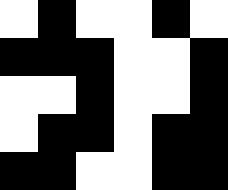[["white", "black", "white", "white", "black", "white"], ["black", "black", "black", "white", "white", "black"], ["white", "white", "black", "white", "white", "black"], ["white", "black", "black", "white", "black", "black"], ["black", "black", "white", "white", "black", "black"]]